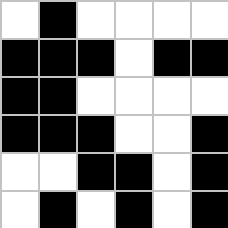[["white", "black", "white", "white", "white", "white"], ["black", "black", "black", "white", "black", "black"], ["black", "black", "white", "white", "white", "white"], ["black", "black", "black", "white", "white", "black"], ["white", "white", "black", "black", "white", "black"], ["white", "black", "white", "black", "white", "black"]]